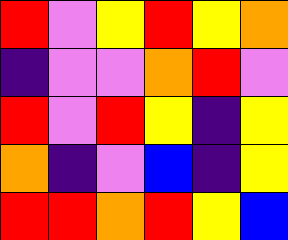[["red", "violet", "yellow", "red", "yellow", "orange"], ["indigo", "violet", "violet", "orange", "red", "violet"], ["red", "violet", "red", "yellow", "indigo", "yellow"], ["orange", "indigo", "violet", "blue", "indigo", "yellow"], ["red", "red", "orange", "red", "yellow", "blue"]]